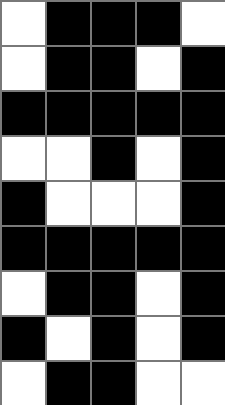[["white", "black", "black", "black", "white"], ["white", "black", "black", "white", "black"], ["black", "black", "black", "black", "black"], ["white", "white", "black", "white", "black"], ["black", "white", "white", "white", "black"], ["black", "black", "black", "black", "black"], ["white", "black", "black", "white", "black"], ["black", "white", "black", "white", "black"], ["white", "black", "black", "white", "white"]]